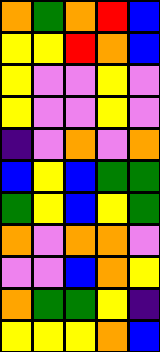[["orange", "green", "orange", "red", "blue"], ["yellow", "yellow", "red", "orange", "blue"], ["yellow", "violet", "violet", "yellow", "violet"], ["yellow", "violet", "violet", "yellow", "violet"], ["indigo", "violet", "orange", "violet", "orange"], ["blue", "yellow", "blue", "green", "green"], ["green", "yellow", "blue", "yellow", "green"], ["orange", "violet", "orange", "orange", "violet"], ["violet", "violet", "blue", "orange", "yellow"], ["orange", "green", "green", "yellow", "indigo"], ["yellow", "yellow", "yellow", "orange", "blue"]]